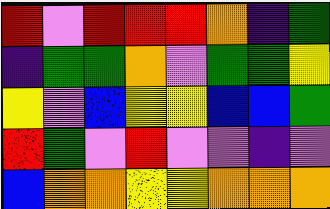[["red", "violet", "red", "red", "red", "orange", "indigo", "green"], ["indigo", "green", "green", "orange", "violet", "green", "green", "yellow"], ["yellow", "violet", "blue", "yellow", "yellow", "blue", "blue", "green"], ["red", "green", "violet", "red", "violet", "violet", "indigo", "violet"], ["blue", "orange", "orange", "yellow", "yellow", "orange", "orange", "orange"]]